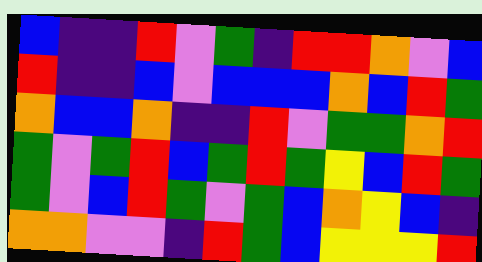[["blue", "indigo", "indigo", "red", "violet", "green", "indigo", "red", "red", "orange", "violet", "blue"], ["red", "indigo", "indigo", "blue", "violet", "blue", "blue", "blue", "orange", "blue", "red", "green"], ["orange", "blue", "blue", "orange", "indigo", "indigo", "red", "violet", "green", "green", "orange", "red"], ["green", "violet", "green", "red", "blue", "green", "red", "green", "yellow", "blue", "red", "green"], ["green", "violet", "blue", "red", "green", "violet", "green", "blue", "orange", "yellow", "blue", "indigo"], ["orange", "orange", "violet", "violet", "indigo", "red", "green", "blue", "yellow", "yellow", "yellow", "red"]]